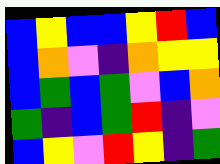[["blue", "yellow", "blue", "blue", "yellow", "red", "blue"], ["blue", "orange", "violet", "indigo", "orange", "yellow", "yellow"], ["blue", "green", "blue", "green", "violet", "blue", "orange"], ["green", "indigo", "blue", "green", "red", "indigo", "violet"], ["blue", "yellow", "violet", "red", "yellow", "indigo", "green"]]